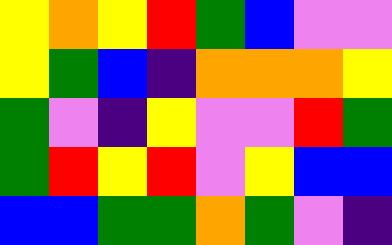[["yellow", "orange", "yellow", "red", "green", "blue", "violet", "violet"], ["yellow", "green", "blue", "indigo", "orange", "orange", "orange", "yellow"], ["green", "violet", "indigo", "yellow", "violet", "violet", "red", "green"], ["green", "red", "yellow", "red", "violet", "yellow", "blue", "blue"], ["blue", "blue", "green", "green", "orange", "green", "violet", "indigo"]]